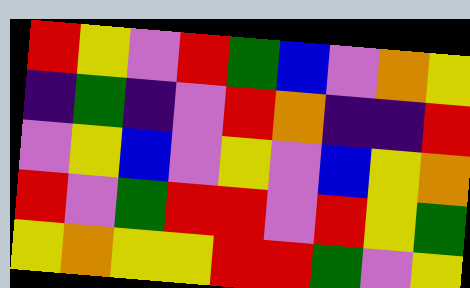[["red", "yellow", "violet", "red", "green", "blue", "violet", "orange", "yellow"], ["indigo", "green", "indigo", "violet", "red", "orange", "indigo", "indigo", "red"], ["violet", "yellow", "blue", "violet", "yellow", "violet", "blue", "yellow", "orange"], ["red", "violet", "green", "red", "red", "violet", "red", "yellow", "green"], ["yellow", "orange", "yellow", "yellow", "red", "red", "green", "violet", "yellow"]]